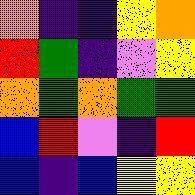[["orange", "indigo", "indigo", "yellow", "orange"], ["red", "green", "indigo", "violet", "yellow"], ["orange", "green", "orange", "green", "green"], ["blue", "red", "violet", "indigo", "red"], ["blue", "indigo", "blue", "yellow", "yellow"]]